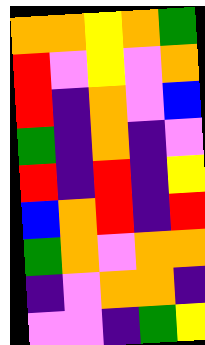[["orange", "orange", "yellow", "orange", "green"], ["red", "violet", "yellow", "violet", "orange"], ["red", "indigo", "orange", "violet", "blue"], ["green", "indigo", "orange", "indigo", "violet"], ["red", "indigo", "red", "indigo", "yellow"], ["blue", "orange", "red", "indigo", "red"], ["green", "orange", "violet", "orange", "orange"], ["indigo", "violet", "orange", "orange", "indigo"], ["violet", "violet", "indigo", "green", "yellow"]]